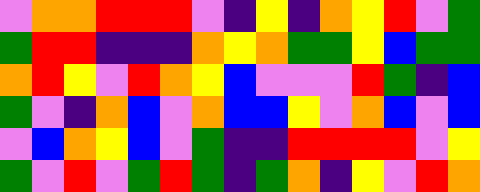[["violet", "orange", "orange", "red", "red", "red", "violet", "indigo", "yellow", "indigo", "orange", "yellow", "red", "violet", "green"], ["green", "red", "red", "indigo", "indigo", "indigo", "orange", "yellow", "orange", "green", "green", "yellow", "blue", "green", "green"], ["orange", "red", "yellow", "violet", "red", "orange", "yellow", "blue", "violet", "violet", "violet", "red", "green", "indigo", "blue"], ["green", "violet", "indigo", "orange", "blue", "violet", "orange", "blue", "blue", "yellow", "violet", "orange", "blue", "violet", "blue"], ["violet", "blue", "orange", "yellow", "blue", "violet", "green", "indigo", "indigo", "red", "red", "red", "red", "violet", "yellow"], ["green", "violet", "red", "violet", "green", "red", "green", "indigo", "green", "orange", "indigo", "yellow", "violet", "red", "orange"]]